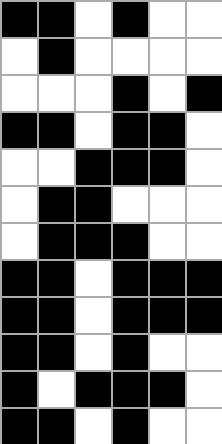[["black", "black", "white", "black", "white", "white"], ["white", "black", "white", "white", "white", "white"], ["white", "white", "white", "black", "white", "black"], ["black", "black", "white", "black", "black", "white"], ["white", "white", "black", "black", "black", "white"], ["white", "black", "black", "white", "white", "white"], ["white", "black", "black", "black", "white", "white"], ["black", "black", "white", "black", "black", "black"], ["black", "black", "white", "black", "black", "black"], ["black", "black", "white", "black", "white", "white"], ["black", "white", "black", "black", "black", "white"], ["black", "black", "white", "black", "white", "white"]]